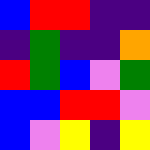[["blue", "red", "red", "indigo", "indigo"], ["indigo", "green", "indigo", "indigo", "orange"], ["red", "green", "blue", "violet", "green"], ["blue", "blue", "red", "red", "violet"], ["blue", "violet", "yellow", "indigo", "yellow"]]